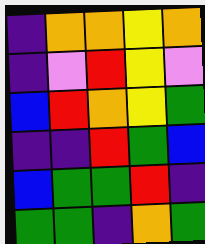[["indigo", "orange", "orange", "yellow", "orange"], ["indigo", "violet", "red", "yellow", "violet"], ["blue", "red", "orange", "yellow", "green"], ["indigo", "indigo", "red", "green", "blue"], ["blue", "green", "green", "red", "indigo"], ["green", "green", "indigo", "orange", "green"]]